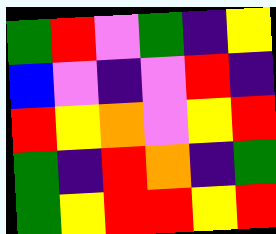[["green", "red", "violet", "green", "indigo", "yellow"], ["blue", "violet", "indigo", "violet", "red", "indigo"], ["red", "yellow", "orange", "violet", "yellow", "red"], ["green", "indigo", "red", "orange", "indigo", "green"], ["green", "yellow", "red", "red", "yellow", "red"]]